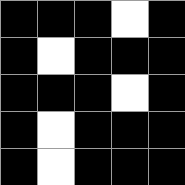[["black", "black", "black", "white", "black"], ["black", "white", "black", "black", "black"], ["black", "black", "black", "white", "black"], ["black", "white", "black", "black", "black"], ["black", "white", "black", "black", "black"]]